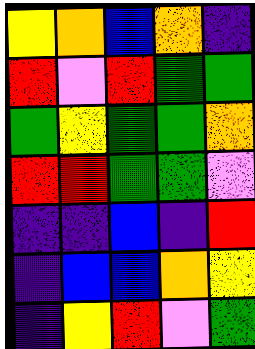[["yellow", "orange", "blue", "orange", "indigo"], ["red", "violet", "red", "green", "green"], ["green", "yellow", "green", "green", "orange"], ["red", "red", "green", "green", "violet"], ["indigo", "indigo", "blue", "indigo", "red"], ["indigo", "blue", "blue", "orange", "yellow"], ["indigo", "yellow", "red", "violet", "green"]]